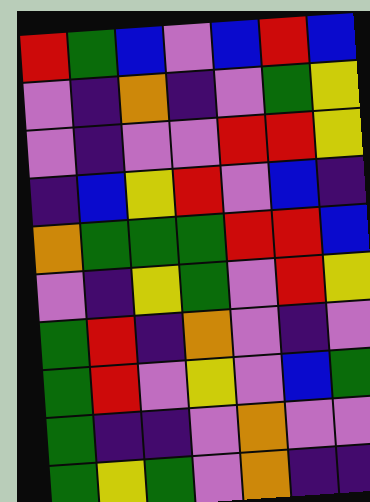[["red", "green", "blue", "violet", "blue", "red", "blue"], ["violet", "indigo", "orange", "indigo", "violet", "green", "yellow"], ["violet", "indigo", "violet", "violet", "red", "red", "yellow"], ["indigo", "blue", "yellow", "red", "violet", "blue", "indigo"], ["orange", "green", "green", "green", "red", "red", "blue"], ["violet", "indigo", "yellow", "green", "violet", "red", "yellow"], ["green", "red", "indigo", "orange", "violet", "indigo", "violet"], ["green", "red", "violet", "yellow", "violet", "blue", "green"], ["green", "indigo", "indigo", "violet", "orange", "violet", "violet"], ["green", "yellow", "green", "violet", "orange", "indigo", "indigo"]]